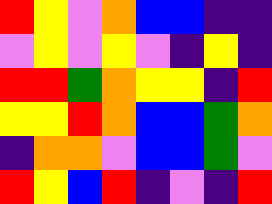[["red", "yellow", "violet", "orange", "blue", "blue", "indigo", "indigo"], ["violet", "yellow", "violet", "yellow", "violet", "indigo", "yellow", "indigo"], ["red", "red", "green", "orange", "yellow", "yellow", "indigo", "red"], ["yellow", "yellow", "red", "orange", "blue", "blue", "green", "orange"], ["indigo", "orange", "orange", "violet", "blue", "blue", "green", "violet"], ["red", "yellow", "blue", "red", "indigo", "violet", "indigo", "red"]]